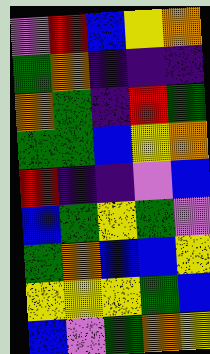[["violet", "red", "blue", "yellow", "orange"], ["green", "orange", "indigo", "indigo", "indigo"], ["orange", "green", "indigo", "red", "green"], ["green", "green", "blue", "yellow", "orange"], ["red", "indigo", "indigo", "violet", "blue"], ["blue", "green", "yellow", "green", "violet"], ["green", "orange", "blue", "blue", "yellow"], ["yellow", "yellow", "yellow", "green", "blue"], ["blue", "violet", "green", "orange", "yellow"]]